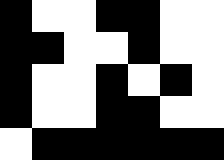[["black", "white", "white", "black", "black", "white", "white"], ["black", "black", "white", "white", "black", "white", "white"], ["black", "white", "white", "black", "white", "black", "white"], ["black", "white", "white", "black", "black", "white", "white"], ["white", "black", "black", "black", "black", "black", "black"]]